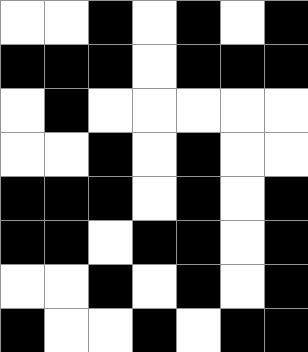[["white", "white", "black", "white", "black", "white", "black"], ["black", "black", "black", "white", "black", "black", "black"], ["white", "black", "white", "white", "white", "white", "white"], ["white", "white", "black", "white", "black", "white", "white"], ["black", "black", "black", "white", "black", "white", "black"], ["black", "black", "white", "black", "black", "white", "black"], ["white", "white", "black", "white", "black", "white", "black"], ["black", "white", "white", "black", "white", "black", "black"]]